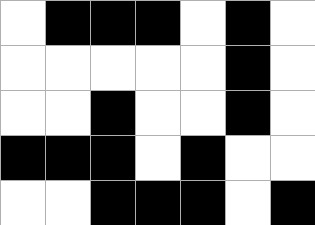[["white", "black", "black", "black", "white", "black", "white"], ["white", "white", "white", "white", "white", "black", "white"], ["white", "white", "black", "white", "white", "black", "white"], ["black", "black", "black", "white", "black", "white", "white"], ["white", "white", "black", "black", "black", "white", "black"]]